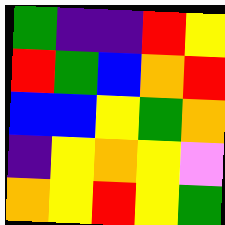[["green", "indigo", "indigo", "red", "yellow"], ["red", "green", "blue", "orange", "red"], ["blue", "blue", "yellow", "green", "orange"], ["indigo", "yellow", "orange", "yellow", "violet"], ["orange", "yellow", "red", "yellow", "green"]]